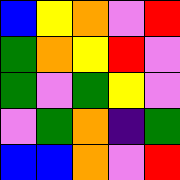[["blue", "yellow", "orange", "violet", "red"], ["green", "orange", "yellow", "red", "violet"], ["green", "violet", "green", "yellow", "violet"], ["violet", "green", "orange", "indigo", "green"], ["blue", "blue", "orange", "violet", "red"]]